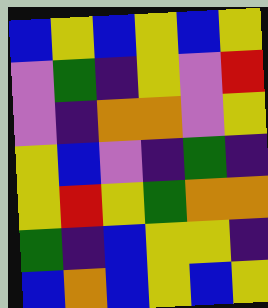[["blue", "yellow", "blue", "yellow", "blue", "yellow"], ["violet", "green", "indigo", "yellow", "violet", "red"], ["violet", "indigo", "orange", "orange", "violet", "yellow"], ["yellow", "blue", "violet", "indigo", "green", "indigo"], ["yellow", "red", "yellow", "green", "orange", "orange"], ["green", "indigo", "blue", "yellow", "yellow", "indigo"], ["blue", "orange", "blue", "yellow", "blue", "yellow"]]